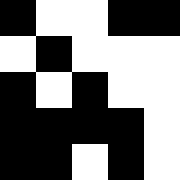[["black", "white", "white", "black", "black"], ["white", "black", "white", "white", "white"], ["black", "white", "black", "white", "white"], ["black", "black", "black", "black", "white"], ["black", "black", "white", "black", "white"]]